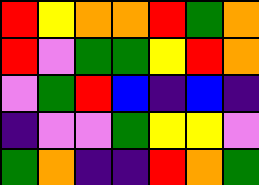[["red", "yellow", "orange", "orange", "red", "green", "orange"], ["red", "violet", "green", "green", "yellow", "red", "orange"], ["violet", "green", "red", "blue", "indigo", "blue", "indigo"], ["indigo", "violet", "violet", "green", "yellow", "yellow", "violet"], ["green", "orange", "indigo", "indigo", "red", "orange", "green"]]